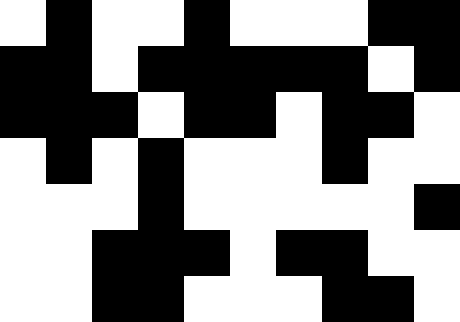[["white", "black", "white", "white", "black", "white", "white", "white", "black", "black"], ["black", "black", "white", "black", "black", "black", "black", "black", "white", "black"], ["black", "black", "black", "white", "black", "black", "white", "black", "black", "white"], ["white", "black", "white", "black", "white", "white", "white", "black", "white", "white"], ["white", "white", "white", "black", "white", "white", "white", "white", "white", "black"], ["white", "white", "black", "black", "black", "white", "black", "black", "white", "white"], ["white", "white", "black", "black", "white", "white", "white", "black", "black", "white"]]